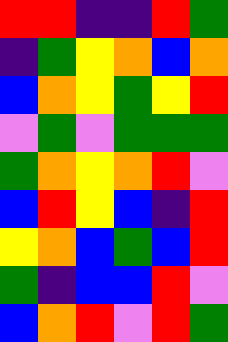[["red", "red", "indigo", "indigo", "red", "green"], ["indigo", "green", "yellow", "orange", "blue", "orange"], ["blue", "orange", "yellow", "green", "yellow", "red"], ["violet", "green", "violet", "green", "green", "green"], ["green", "orange", "yellow", "orange", "red", "violet"], ["blue", "red", "yellow", "blue", "indigo", "red"], ["yellow", "orange", "blue", "green", "blue", "red"], ["green", "indigo", "blue", "blue", "red", "violet"], ["blue", "orange", "red", "violet", "red", "green"]]